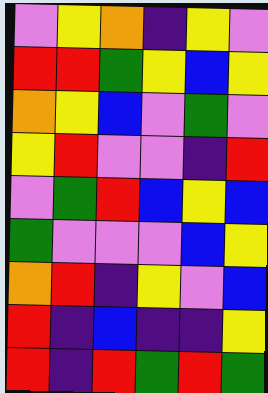[["violet", "yellow", "orange", "indigo", "yellow", "violet"], ["red", "red", "green", "yellow", "blue", "yellow"], ["orange", "yellow", "blue", "violet", "green", "violet"], ["yellow", "red", "violet", "violet", "indigo", "red"], ["violet", "green", "red", "blue", "yellow", "blue"], ["green", "violet", "violet", "violet", "blue", "yellow"], ["orange", "red", "indigo", "yellow", "violet", "blue"], ["red", "indigo", "blue", "indigo", "indigo", "yellow"], ["red", "indigo", "red", "green", "red", "green"]]